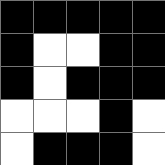[["black", "black", "black", "black", "black"], ["black", "white", "white", "black", "black"], ["black", "white", "black", "black", "black"], ["white", "white", "white", "black", "white"], ["white", "black", "black", "black", "white"]]